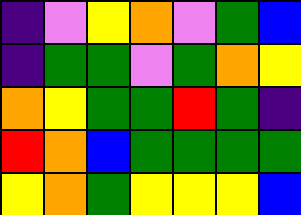[["indigo", "violet", "yellow", "orange", "violet", "green", "blue"], ["indigo", "green", "green", "violet", "green", "orange", "yellow"], ["orange", "yellow", "green", "green", "red", "green", "indigo"], ["red", "orange", "blue", "green", "green", "green", "green"], ["yellow", "orange", "green", "yellow", "yellow", "yellow", "blue"]]